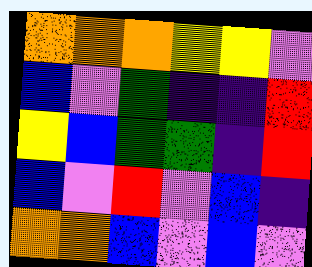[["orange", "orange", "orange", "yellow", "yellow", "violet"], ["blue", "violet", "green", "indigo", "indigo", "red"], ["yellow", "blue", "green", "green", "indigo", "red"], ["blue", "violet", "red", "violet", "blue", "indigo"], ["orange", "orange", "blue", "violet", "blue", "violet"]]